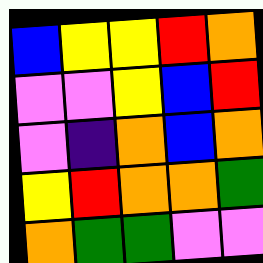[["blue", "yellow", "yellow", "red", "orange"], ["violet", "violet", "yellow", "blue", "red"], ["violet", "indigo", "orange", "blue", "orange"], ["yellow", "red", "orange", "orange", "green"], ["orange", "green", "green", "violet", "violet"]]